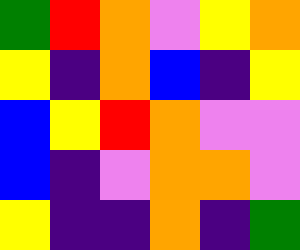[["green", "red", "orange", "violet", "yellow", "orange"], ["yellow", "indigo", "orange", "blue", "indigo", "yellow"], ["blue", "yellow", "red", "orange", "violet", "violet"], ["blue", "indigo", "violet", "orange", "orange", "violet"], ["yellow", "indigo", "indigo", "orange", "indigo", "green"]]